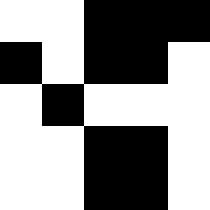[["white", "white", "black", "black", "black"], ["black", "white", "black", "black", "white"], ["white", "black", "white", "white", "white"], ["white", "white", "black", "black", "white"], ["white", "white", "black", "black", "white"]]